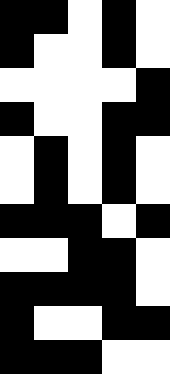[["black", "black", "white", "black", "white"], ["black", "white", "white", "black", "white"], ["white", "white", "white", "white", "black"], ["black", "white", "white", "black", "black"], ["white", "black", "white", "black", "white"], ["white", "black", "white", "black", "white"], ["black", "black", "black", "white", "black"], ["white", "white", "black", "black", "white"], ["black", "black", "black", "black", "white"], ["black", "white", "white", "black", "black"], ["black", "black", "black", "white", "white"]]